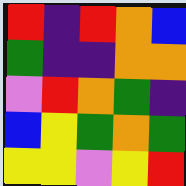[["red", "indigo", "red", "orange", "blue"], ["green", "indigo", "indigo", "orange", "orange"], ["violet", "red", "orange", "green", "indigo"], ["blue", "yellow", "green", "orange", "green"], ["yellow", "yellow", "violet", "yellow", "red"]]